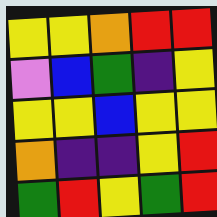[["yellow", "yellow", "orange", "red", "red"], ["violet", "blue", "green", "indigo", "yellow"], ["yellow", "yellow", "blue", "yellow", "yellow"], ["orange", "indigo", "indigo", "yellow", "red"], ["green", "red", "yellow", "green", "red"]]